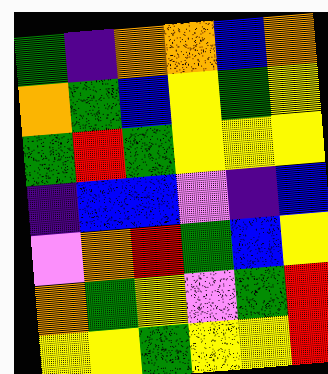[["green", "indigo", "orange", "orange", "blue", "orange"], ["orange", "green", "blue", "yellow", "green", "yellow"], ["green", "red", "green", "yellow", "yellow", "yellow"], ["indigo", "blue", "blue", "violet", "indigo", "blue"], ["violet", "orange", "red", "green", "blue", "yellow"], ["orange", "green", "yellow", "violet", "green", "red"], ["yellow", "yellow", "green", "yellow", "yellow", "red"]]